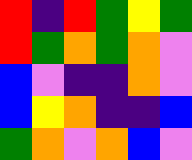[["red", "indigo", "red", "green", "yellow", "green"], ["red", "green", "orange", "green", "orange", "violet"], ["blue", "violet", "indigo", "indigo", "orange", "violet"], ["blue", "yellow", "orange", "indigo", "indigo", "blue"], ["green", "orange", "violet", "orange", "blue", "violet"]]